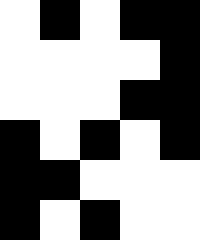[["white", "black", "white", "black", "black"], ["white", "white", "white", "white", "black"], ["white", "white", "white", "black", "black"], ["black", "white", "black", "white", "black"], ["black", "black", "white", "white", "white"], ["black", "white", "black", "white", "white"]]